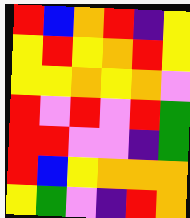[["red", "blue", "orange", "red", "indigo", "yellow"], ["yellow", "red", "yellow", "orange", "red", "yellow"], ["yellow", "yellow", "orange", "yellow", "orange", "violet"], ["red", "violet", "red", "violet", "red", "green"], ["red", "red", "violet", "violet", "indigo", "green"], ["red", "blue", "yellow", "orange", "orange", "orange"], ["yellow", "green", "violet", "indigo", "red", "orange"]]